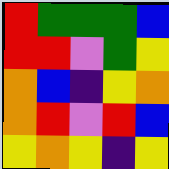[["red", "green", "green", "green", "blue"], ["red", "red", "violet", "green", "yellow"], ["orange", "blue", "indigo", "yellow", "orange"], ["orange", "red", "violet", "red", "blue"], ["yellow", "orange", "yellow", "indigo", "yellow"]]